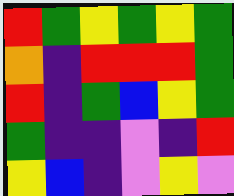[["red", "green", "yellow", "green", "yellow", "green"], ["orange", "indigo", "red", "red", "red", "green"], ["red", "indigo", "green", "blue", "yellow", "green"], ["green", "indigo", "indigo", "violet", "indigo", "red"], ["yellow", "blue", "indigo", "violet", "yellow", "violet"]]